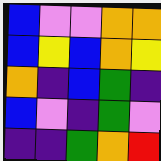[["blue", "violet", "violet", "orange", "orange"], ["blue", "yellow", "blue", "orange", "yellow"], ["orange", "indigo", "blue", "green", "indigo"], ["blue", "violet", "indigo", "green", "violet"], ["indigo", "indigo", "green", "orange", "red"]]